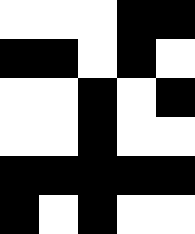[["white", "white", "white", "black", "black"], ["black", "black", "white", "black", "white"], ["white", "white", "black", "white", "black"], ["white", "white", "black", "white", "white"], ["black", "black", "black", "black", "black"], ["black", "white", "black", "white", "white"]]